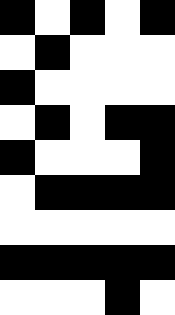[["black", "white", "black", "white", "black"], ["white", "black", "white", "white", "white"], ["black", "white", "white", "white", "white"], ["white", "black", "white", "black", "black"], ["black", "white", "white", "white", "black"], ["white", "black", "black", "black", "black"], ["white", "white", "white", "white", "white"], ["black", "black", "black", "black", "black"], ["white", "white", "white", "black", "white"]]